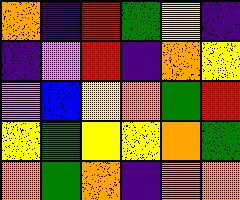[["orange", "indigo", "red", "green", "yellow", "indigo"], ["indigo", "violet", "red", "indigo", "orange", "yellow"], ["violet", "blue", "yellow", "orange", "green", "red"], ["yellow", "green", "yellow", "yellow", "orange", "green"], ["orange", "green", "orange", "indigo", "orange", "orange"]]